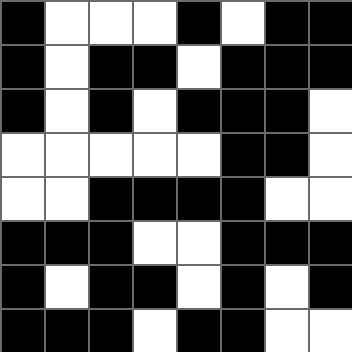[["black", "white", "white", "white", "black", "white", "black", "black"], ["black", "white", "black", "black", "white", "black", "black", "black"], ["black", "white", "black", "white", "black", "black", "black", "white"], ["white", "white", "white", "white", "white", "black", "black", "white"], ["white", "white", "black", "black", "black", "black", "white", "white"], ["black", "black", "black", "white", "white", "black", "black", "black"], ["black", "white", "black", "black", "white", "black", "white", "black"], ["black", "black", "black", "white", "black", "black", "white", "white"]]